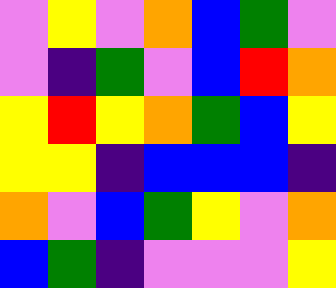[["violet", "yellow", "violet", "orange", "blue", "green", "violet"], ["violet", "indigo", "green", "violet", "blue", "red", "orange"], ["yellow", "red", "yellow", "orange", "green", "blue", "yellow"], ["yellow", "yellow", "indigo", "blue", "blue", "blue", "indigo"], ["orange", "violet", "blue", "green", "yellow", "violet", "orange"], ["blue", "green", "indigo", "violet", "violet", "violet", "yellow"]]